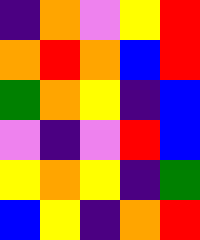[["indigo", "orange", "violet", "yellow", "red"], ["orange", "red", "orange", "blue", "red"], ["green", "orange", "yellow", "indigo", "blue"], ["violet", "indigo", "violet", "red", "blue"], ["yellow", "orange", "yellow", "indigo", "green"], ["blue", "yellow", "indigo", "orange", "red"]]